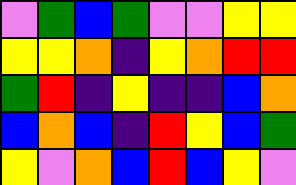[["violet", "green", "blue", "green", "violet", "violet", "yellow", "yellow"], ["yellow", "yellow", "orange", "indigo", "yellow", "orange", "red", "red"], ["green", "red", "indigo", "yellow", "indigo", "indigo", "blue", "orange"], ["blue", "orange", "blue", "indigo", "red", "yellow", "blue", "green"], ["yellow", "violet", "orange", "blue", "red", "blue", "yellow", "violet"]]